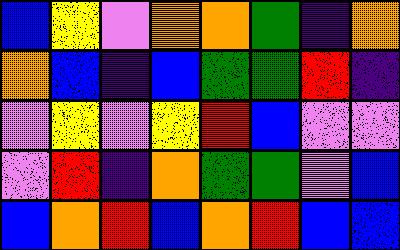[["blue", "yellow", "violet", "orange", "orange", "green", "indigo", "orange"], ["orange", "blue", "indigo", "blue", "green", "green", "red", "indigo"], ["violet", "yellow", "violet", "yellow", "red", "blue", "violet", "violet"], ["violet", "red", "indigo", "orange", "green", "green", "violet", "blue"], ["blue", "orange", "red", "blue", "orange", "red", "blue", "blue"]]